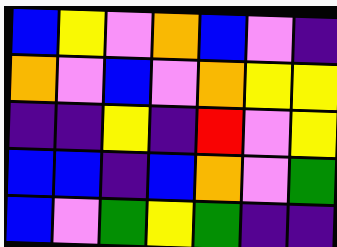[["blue", "yellow", "violet", "orange", "blue", "violet", "indigo"], ["orange", "violet", "blue", "violet", "orange", "yellow", "yellow"], ["indigo", "indigo", "yellow", "indigo", "red", "violet", "yellow"], ["blue", "blue", "indigo", "blue", "orange", "violet", "green"], ["blue", "violet", "green", "yellow", "green", "indigo", "indigo"]]